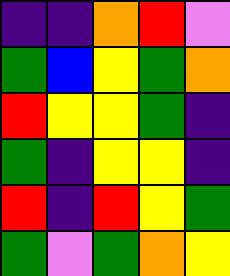[["indigo", "indigo", "orange", "red", "violet"], ["green", "blue", "yellow", "green", "orange"], ["red", "yellow", "yellow", "green", "indigo"], ["green", "indigo", "yellow", "yellow", "indigo"], ["red", "indigo", "red", "yellow", "green"], ["green", "violet", "green", "orange", "yellow"]]